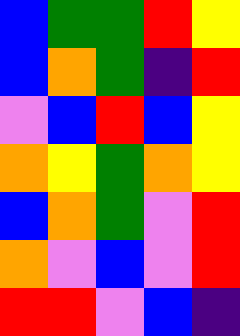[["blue", "green", "green", "red", "yellow"], ["blue", "orange", "green", "indigo", "red"], ["violet", "blue", "red", "blue", "yellow"], ["orange", "yellow", "green", "orange", "yellow"], ["blue", "orange", "green", "violet", "red"], ["orange", "violet", "blue", "violet", "red"], ["red", "red", "violet", "blue", "indigo"]]